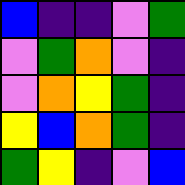[["blue", "indigo", "indigo", "violet", "green"], ["violet", "green", "orange", "violet", "indigo"], ["violet", "orange", "yellow", "green", "indigo"], ["yellow", "blue", "orange", "green", "indigo"], ["green", "yellow", "indigo", "violet", "blue"]]